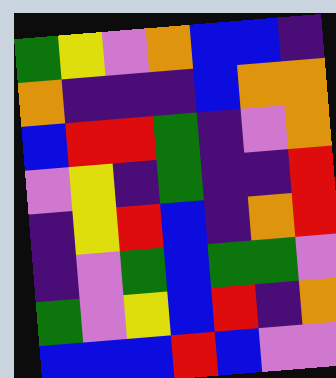[["green", "yellow", "violet", "orange", "blue", "blue", "indigo"], ["orange", "indigo", "indigo", "indigo", "blue", "orange", "orange"], ["blue", "red", "red", "green", "indigo", "violet", "orange"], ["violet", "yellow", "indigo", "green", "indigo", "indigo", "red"], ["indigo", "yellow", "red", "blue", "indigo", "orange", "red"], ["indigo", "violet", "green", "blue", "green", "green", "violet"], ["green", "violet", "yellow", "blue", "red", "indigo", "orange"], ["blue", "blue", "blue", "red", "blue", "violet", "violet"]]